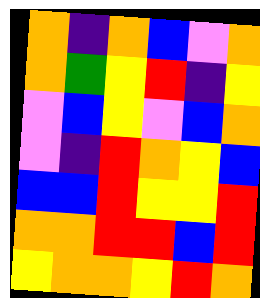[["orange", "indigo", "orange", "blue", "violet", "orange"], ["orange", "green", "yellow", "red", "indigo", "yellow"], ["violet", "blue", "yellow", "violet", "blue", "orange"], ["violet", "indigo", "red", "orange", "yellow", "blue"], ["blue", "blue", "red", "yellow", "yellow", "red"], ["orange", "orange", "red", "red", "blue", "red"], ["yellow", "orange", "orange", "yellow", "red", "orange"]]